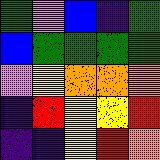[["green", "violet", "blue", "indigo", "green"], ["blue", "green", "green", "green", "green"], ["violet", "yellow", "orange", "orange", "orange"], ["indigo", "red", "yellow", "yellow", "red"], ["indigo", "indigo", "yellow", "red", "orange"]]